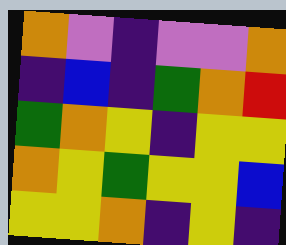[["orange", "violet", "indigo", "violet", "violet", "orange"], ["indigo", "blue", "indigo", "green", "orange", "red"], ["green", "orange", "yellow", "indigo", "yellow", "yellow"], ["orange", "yellow", "green", "yellow", "yellow", "blue"], ["yellow", "yellow", "orange", "indigo", "yellow", "indigo"]]